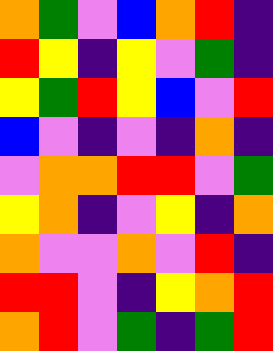[["orange", "green", "violet", "blue", "orange", "red", "indigo"], ["red", "yellow", "indigo", "yellow", "violet", "green", "indigo"], ["yellow", "green", "red", "yellow", "blue", "violet", "red"], ["blue", "violet", "indigo", "violet", "indigo", "orange", "indigo"], ["violet", "orange", "orange", "red", "red", "violet", "green"], ["yellow", "orange", "indigo", "violet", "yellow", "indigo", "orange"], ["orange", "violet", "violet", "orange", "violet", "red", "indigo"], ["red", "red", "violet", "indigo", "yellow", "orange", "red"], ["orange", "red", "violet", "green", "indigo", "green", "red"]]